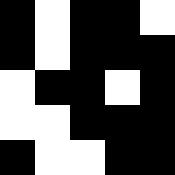[["black", "white", "black", "black", "white"], ["black", "white", "black", "black", "black"], ["white", "black", "black", "white", "black"], ["white", "white", "black", "black", "black"], ["black", "white", "white", "black", "black"]]